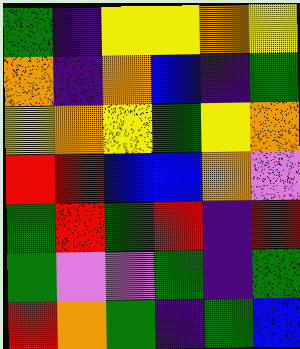[["green", "indigo", "yellow", "yellow", "orange", "yellow"], ["orange", "indigo", "orange", "blue", "indigo", "green"], ["yellow", "orange", "yellow", "green", "yellow", "orange"], ["red", "red", "blue", "blue", "orange", "violet"], ["green", "red", "green", "red", "indigo", "red"], ["green", "violet", "violet", "green", "indigo", "green"], ["red", "orange", "green", "indigo", "green", "blue"]]